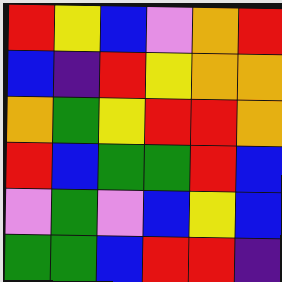[["red", "yellow", "blue", "violet", "orange", "red"], ["blue", "indigo", "red", "yellow", "orange", "orange"], ["orange", "green", "yellow", "red", "red", "orange"], ["red", "blue", "green", "green", "red", "blue"], ["violet", "green", "violet", "blue", "yellow", "blue"], ["green", "green", "blue", "red", "red", "indigo"]]